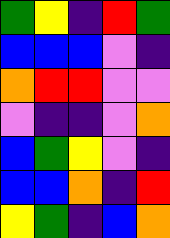[["green", "yellow", "indigo", "red", "green"], ["blue", "blue", "blue", "violet", "indigo"], ["orange", "red", "red", "violet", "violet"], ["violet", "indigo", "indigo", "violet", "orange"], ["blue", "green", "yellow", "violet", "indigo"], ["blue", "blue", "orange", "indigo", "red"], ["yellow", "green", "indigo", "blue", "orange"]]